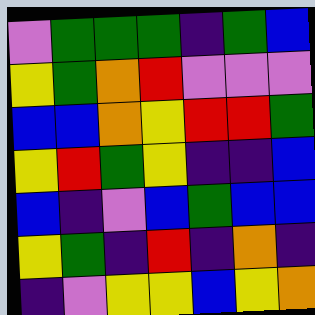[["violet", "green", "green", "green", "indigo", "green", "blue"], ["yellow", "green", "orange", "red", "violet", "violet", "violet"], ["blue", "blue", "orange", "yellow", "red", "red", "green"], ["yellow", "red", "green", "yellow", "indigo", "indigo", "blue"], ["blue", "indigo", "violet", "blue", "green", "blue", "blue"], ["yellow", "green", "indigo", "red", "indigo", "orange", "indigo"], ["indigo", "violet", "yellow", "yellow", "blue", "yellow", "orange"]]